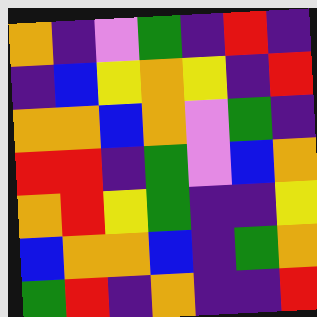[["orange", "indigo", "violet", "green", "indigo", "red", "indigo"], ["indigo", "blue", "yellow", "orange", "yellow", "indigo", "red"], ["orange", "orange", "blue", "orange", "violet", "green", "indigo"], ["red", "red", "indigo", "green", "violet", "blue", "orange"], ["orange", "red", "yellow", "green", "indigo", "indigo", "yellow"], ["blue", "orange", "orange", "blue", "indigo", "green", "orange"], ["green", "red", "indigo", "orange", "indigo", "indigo", "red"]]